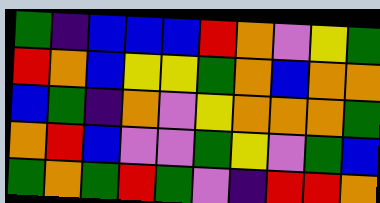[["green", "indigo", "blue", "blue", "blue", "red", "orange", "violet", "yellow", "green"], ["red", "orange", "blue", "yellow", "yellow", "green", "orange", "blue", "orange", "orange"], ["blue", "green", "indigo", "orange", "violet", "yellow", "orange", "orange", "orange", "green"], ["orange", "red", "blue", "violet", "violet", "green", "yellow", "violet", "green", "blue"], ["green", "orange", "green", "red", "green", "violet", "indigo", "red", "red", "orange"]]